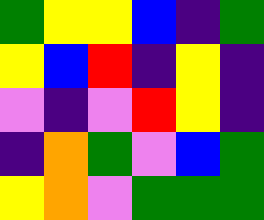[["green", "yellow", "yellow", "blue", "indigo", "green"], ["yellow", "blue", "red", "indigo", "yellow", "indigo"], ["violet", "indigo", "violet", "red", "yellow", "indigo"], ["indigo", "orange", "green", "violet", "blue", "green"], ["yellow", "orange", "violet", "green", "green", "green"]]